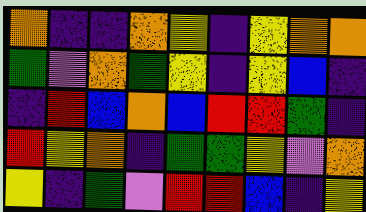[["orange", "indigo", "indigo", "orange", "yellow", "indigo", "yellow", "orange", "orange"], ["green", "violet", "orange", "green", "yellow", "indigo", "yellow", "blue", "indigo"], ["indigo", "red", "blue", "orange", "blue", "red", "red", "green", "indigo"], ["red", "yellow", "orange", "indigo", "green", "green", "yellow", "violet", "orange"], ["yellow", "indigo", "green", "violet", "red", "red", "blue", "indigo", "yellow"]]